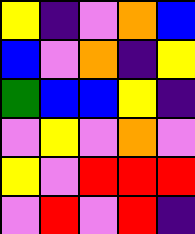[["yellow", "indigo", "violet", "orange", "blue"], ["blue", "violet", "orange", "indigo", "yellow"], ["green", "blue", "blue", "yellow", "indigo"], ["violet", "yellow", "violet", "orange", "violet"], ["yellow", "violet", "red", "red", "red"], ["violet", "red", "violet", "red", "indigo"]]